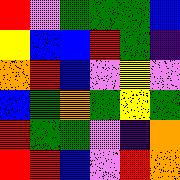[["red", "violet", "green", "green", "green", "blue"], ["yellow", "blue", "blue", "red", "green", "indigo"], ["orange", "red", "blue", "violet", "yellow", "violet"], ["blue", "green", "orange", "green", "yellow", "green"], ["red", "green", "green", "violet", "indigo", "orange"], ["red", "red", "blue", "violet", "red", "orange"]]